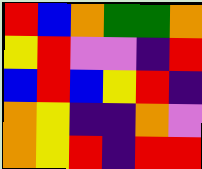[["red", "blue", "orange", "green", "green", "orange"], ["yellow", "red", "violet", "violet", "indigo", "red"], ["blue", "red", "blue", "yellow", "red", "indigo"], ["orange", "yellow", "indigo", "indigo", "orange", "violet"], ["orange", "yellow", "red", "indigo", "red", "red"]]